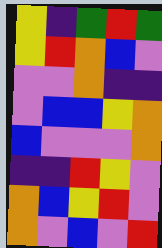[["yellow", "indigo", "green", "red", "green"], ["yellow", "red", "orange", "blue", "violet"], ["violet", "violet", "orange", "indigo", "indigo"], ["violet", "blue", "blue", "yellow", "orange"], ["blue", "violet", "violet", "violet", "orange"], ["indigo", "indigo", "red", "yellow", "violet"], ["orange", "blue", "yellow", "red", "violet"], ["orange", "violet", "blue", "violet", "red"]]